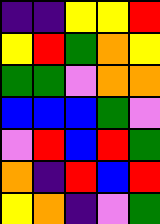[["indigo", "indigo", "yellow", "yellow", "red"], ["yellow", "red", "green", "orange", "yellow"], ["green", "green", "violet", "orange", "orange"], ["blue", "blue", "blue", "green", "violet"], ["violet", "red", "blue", "red", "green"], ["orange", "indigo", "red", "blue", "red"], ["yellow", "orange", "indigo", "violet", "green"]]